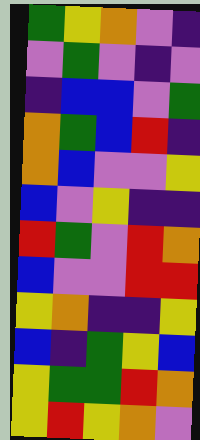[["green", "yellow", "orange", "violet", "indigo"], ["violet", "green", "violet", "indigo", "violet"], ["indigo", "blue", "blue", "violet", "green"], ["orange", "green", "blue", "red", "indigo"], ["orange", "blue", "violet", "violet", "yellow"], ["blue", "violet", "yellow", "indigo", "indigo"], ["red", "green", "violet", "red", "orange"], ["blue", "violet", "violet", "red", "red"], ["yellow", "orange", "indigo", "indigo", "yellow"], ["blue", "indigo", "green", "yellow", "blue"], ["yellow", "green", "green", "red", "orange"], ["yellow", "red", "yellow", "orange", "violet"]]